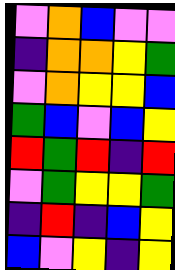[["violet", "orange", "blue", "violet", "violet"], ["indigo", "orange", "orange", "yellow", "green"], ["violet", "orange", "yellow", "yellow", "blue"], ["green", "blue", "violet", "blue", "yellow"], ["red", "green", "red", "indigo", "red"], ["violet", "green", "yellow", "yellow", "green"], ["indigo", "red", "indigo", "blue", "yellow"], ["blue", "violet", "yellow", "indigo", "yellow"]]